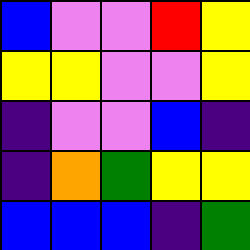[["blue", "violet", "violet", "red", "yellow"], ["yellow", "yellow", "violet", "violet", "yellow"], ["indigo", "violet", "violet", "blue", "indigo"], ["indigo", "orange", "green", "yellow", "yellow"], ["blue", "blue", "blue", "indigo", "green"]]